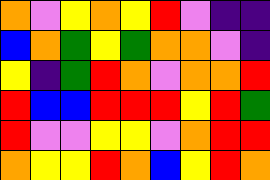[["orange", "violet", "yellow", "orange", "yellow", "red", "violet", "indigo", "indigo"], ["blue", "orange", "green", "yellow", "green", "orange", "orange", "violet", "indigo"], ["yellow", "indigo", "green", "red", "orange", "violet", "orange", "orange", "red"], ["red", "blue", "blue", "red", "red", "red", "yellow", "red", "green"], ["red", "violet", "violet", "yellow", "yellow", "violet", "orange", "red", "red"], ["orange", "yellow", "yellow", "red", "orange", "blue", "yellow", "red", "orange"]]